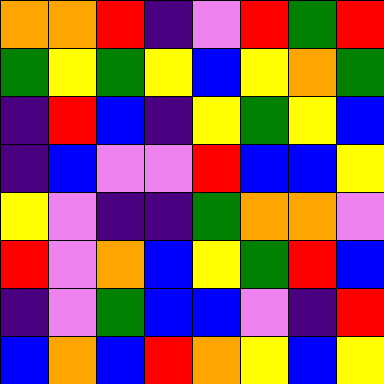[["orange", "orange", "red", "indigo", "violet", "red", "green", "red"], ["green", "yellow", "green", "yellow", "blue", "yellow", "orange", "green"], ["indigo", "red", "blue", "indigo", "yellow", "green", "yellow", "blue"], ["indigo", "blue", "violet", "violet", "red", "blue", "blue", "yellow"], ["yellow", "violet", "indigo", "indigo", "green", "orange", "orange", "violet"], ["red", "violet", "orange", "blue", "yellow", "green", "red", "blue"], ["indigo", "violet", "green", "blue", "blue", "violet", "indigo", "red"], ["blue", "orange", "blue", "red", "orange", "yellow", "blue", "yellow"]]